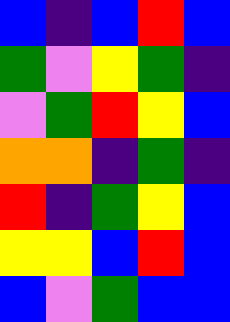[["blue", "indigo", "blue", "red", "blue"], ["green", "violet", "yellow", "green", "indigo"], ["violet", "green", "red", "yellow", "blue"], ["orange", "orange", "indigo", "green", "indigo"], ["red", "indigo", "green", "yellow", "blue"], ["yellow", "yellow", "blue", "red", "blue"], ["blue", "violet", "green", "blue", "blue"]]